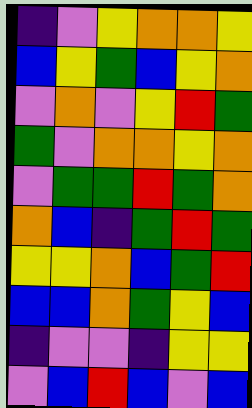[["indigo", "violet", "yellow", "orange", "orange", "yellow"], ["blue", "yellow", "green", "blue", "yellow", "orange"], ["violet", "orange", "violet", "yellow", "red", "green"], ["green", "violet", "orange", "orange", "yellow", "orange"], ["violet", "green", "green", "red", "green", "orange"], ["orange", "blue", "indigo", "green", "red", "green"], ["yellow", "yellow", "orange", "blue", "green", "red"], ["blue", "blue", "orange", "green", "yellow", "blue"], ["indigo", "violet", "violet", "indigo", "yellow", "yellow"], ["violet", "blue", "red", "blue", "violet", "blue"]]